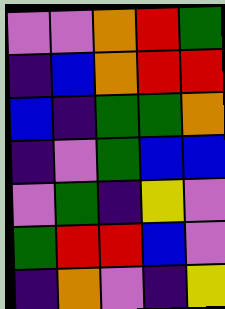[["violet", "violet", "orange", "red", "green"], ["indigo", "blue", "orange", "red", "red"], ["blue", "indigo", "green", "green", "orange"], ["indigo", "violet", "green", "blue", "blue"], ["violet", "green", "indigo", "yellow", "violet"], ["green", "red", "red", "blue", "violet"], ["indigo", "orange", "violet", "indigo", "yellow"]]